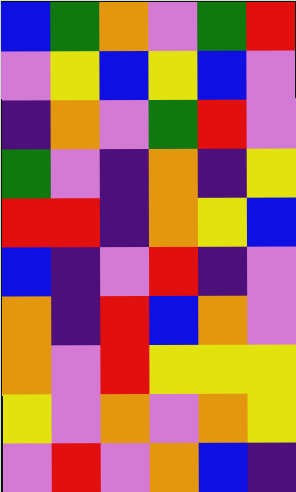[["blue", "green", "orange", "violet", "green", "red"], ["violet", "yellow", "blue", "yellow", "blue", "violet"], ["indigo", "orange", "violet", "green", "red", "violet"], ["green", "violet", "indigo", "orange", "indigo", "yellow"], ["red", "red", "indigo", "orange", "yellow", "blue"], ["blue", "indigo", "violet", "red", "indigo", "violet"], ["orange", "indigo", "red", "blue", "orange", "violet"], ["orange", "violet", "red", "yellow", "yellow", "yellow"], ["yellow", "violet", "orange", "violet", "orange", "yellow"], ["violet", "red", "violet", "orange", "blue", "indigo"]]